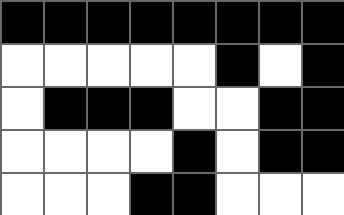[["black", "black", "black", "black", "black", "black", "black", "black"], ["white", "white", "white", "white", "white", "black", "white", "black"], ["white", "black", "black", "black", "white", "white", "black", "black"], ["white", "white", "white", "white", "black", "white", "black", "black"], ["white", "white", "white", "black", "black", "white", "white", "white"]]